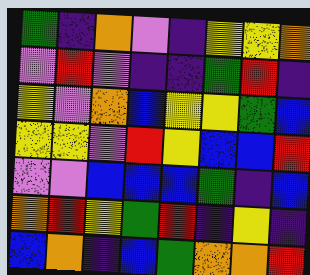[["green", "indigo", "orange", "violet", "indigo", "yellow", "yellow", "orange"], ["violet", "red", "violet", "indigo", "indigo", "green", "red", "indigo"], ["yellow", "violet", "orange", "blue", "yellow", "yellow", "green", "blue"], ["yellow", "yellow", "violet", "red", "yellow", "blue", "blue", "red"], ["violet", "violet", "blue", "blue", "blue", "green", "indigo", "blue"], ["orange", "red", "yellow", "green", "red", "indigo", "yellow", "indigo"], ["blue", "orange", "indigo", "blue", "green", "orange", "orange", "red"]]